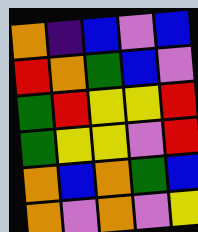[["orange", "indigo", "blue", "violet", "blue"], ["red", "orange", "green", "blue", "violet"], ["green", "red", "yellow", "yellow", "red"], ["green", "yellow", "yellow", "violet", "red"], ["orange", "blue", "orange", "green", "blue"], ["orange", "violet", "orange", "violet", "yellow"]]